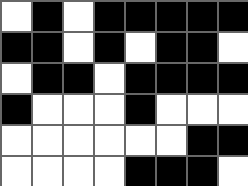[["white", "black", "white", "black", "black", "black", "black", "black"], ["black", "black", "white", "black", "white", "black", "black", "white"], ["white", "black", "black", "white", "black", "black", "black", "black"], ["black", "white", "white", "white", "black", "white", "white", "white"], ["white", "white", "white", "white", "white", "white", "black", "black"], ["white", "white", "white", "white", "black", "black", "black", "white"]]